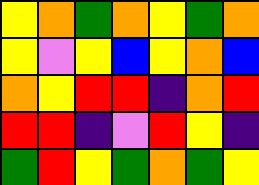[["yellow", "orange", "green", "orange", "yellow", "green", "orange"], ["yellow", "violet", "yellow", "blue", "yellow", "orange", "blue"], ["orange", "yellow", "red", "red", "indigo", "orange", "red"], ["red", "red", "indigo", "violet", "red", "yellow", "indigo"], ["green", "red", "yellow", "green", "orange", "green", "yellow"]]